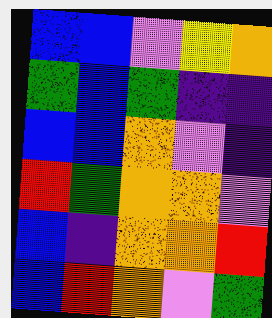[["blue", "blue", "violet", "yellow", "orange"], ["green", "blue", "green", "indigo", "indigo"], ["blue", "blue", "orange", "violet", "indigo"], ["red", "green", "orange", "orange", "violet"], ["blue", "indigo", "orange", "orange", "red"], ["blue", "red", "orange", "violet", "green"]]